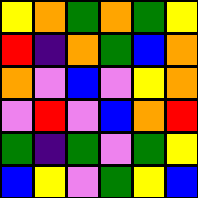[["yellow", "orange", "green", "orange", "green", "yellow"], ["red", "indigo", "orange", "green", "blue", "orange"], ["orange", "violet", "blue", "violet", "yellow", "orange"], ["violet", "red", "violet", "blue", "orange", "red"], ["green", "indigo", "green", "violet", "green", "yellow"], ["blue", "yellow", "violet", "green", "yellow", "blue"]]